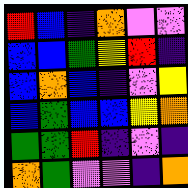[["red", "blue", "indigo", "orange", "violet", "violet"], ["blue", "blue", "green", "yellow", "red", "indigo"], ["blue", "orange", "blue", "indigo", "violet", "yellow"], ["blue", "green", "blue", "blue", "yellow", "orange"], ["green", "green", "red", "indigo", "violet", "indigo"], ["orange", "green", "violet", "violet", "indigo", "orange"]]